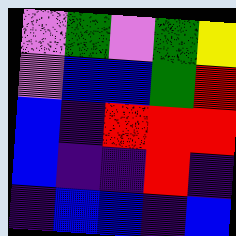[["violet", "green", "violet", "green", "yellow"], ["violet", "blue", "blue", "green", "red"], ["blue", "indigo", "red", "red", "red"], ["blue", "indigo", "indigo", "red", "indigo"], ["indigo", "blue", "blue", "indigo", "blue"]]